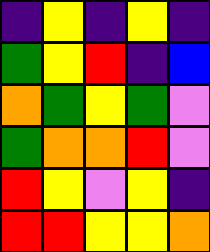[["indigo", "yellow", "indigo", "yellow", "indigo"], ["green", "yellow", "red", "indigo", "blue"], ["orange", "green", "yellow", "green", "violet"], ["green", "orange", "orange", "red", "violet"], ["red", "yellow", "violet", "yellow", "indigo"], ["red", "red", "yellow", "yellow", "orange"]]